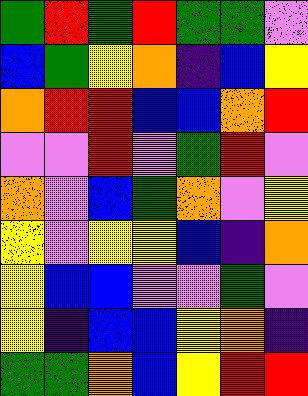[["green", "red", "green", "red", "green", "green", "violet"], ["blue", "green", "yellow", "orange", "indigo", "blue", "yellow"], ["orange", "red", "red", "blue", "blue", "orange", "red"], ["violet", "violet", "red", "violet", "green", "red", "violet"], ["orange", "violet", "blue", "green", "orange", "violet", "yellow"], ["yellow", "violet", "yellow", "yellow", "blue", "indigo", "orange"], ["yellow", "blue", "blue", "violet", "violet", "green", "violet"], ["yellow", "indigo", "blue", "blue", "yellow", "orange", "indigo"], ["green", "green", "orange", "blue", "yellow", "red", "red"]]